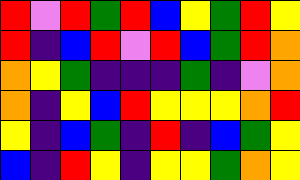[["red", "violet", "red", "green", "red", "blue", "yellow", "green", "red", "yellow"], ["red", "indigo", "blue", "red", "violet", "red", "blue", "green", "red", "orange"], ["orange", "yellow", "green", "indigo", "indigo", "indigo", "green", "indigo", "violet", "orange"], ["orange", "indigo", "yellow", "blue", "red", "yellow", "yellow", "yellow", "orange", "red"], ["yellow", "indigo", "blue", "green", "indigo", "red", "indigo", "blue", "green", "yellow"], ["blue", "indigo", "red", "yellow", "indigo", "yellow", "yellow", "green", "orange", "yellow"]]